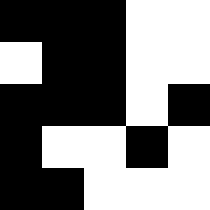[["black", "black", "black", "white", "white"], ["white", "black", "black", "white", "white"], ["black", "black", "black", "white", "black"], ["black", "white", "white", "black", "white"], ["black", "black", "white", "white", "white"]]